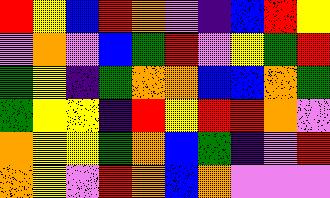[["red", "yellow", "blue", "red", "orange", "violet", "indigo", "blue", "red", "yellow"], ["violet", "orange", "violet", "blue", "green", "red", "violet", "yellow", "green", "red"], ["green", "yellow", "indigo", "green", "orange", "orange", "blue", "blue", "orange", "green"], ["green", "yellow", "yellow", "indigo", "red", "yellow", "red", "red", "orange", "violet"], ["orange", "yellow", "yellow", "green", "orange", "blue", "green", "indigo", "violet", "red"], ["orange", "yellow", "violet", "red", "orange", "blue", "orange", "violet", "violet", "violet"]]